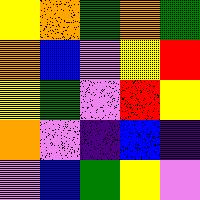[["yellow", "orange", "green", "orange", "green"], ["orange", "blue", "violet", "yellow", "red"], ["yellow", "green", "violet", "red", "yellow"], ["orange", "violet", "indigo", "blue", "indigo"], ["violet", "blue", "green", "yellow", "violet"]]